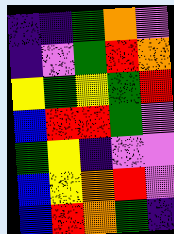[["indigo", "indigo", "green", "orange", "violet"], ["indigo", "violet", "green", "red", "orange"], ["yellow", "green", "yellow", "green", "red"], ["blue", "red", "red", "green", "violet"], ["green", "yellow", "indigo", "violet", "violet"], ["blue", "yellow", "orange", "red", "violet"], ["blue", "red", "orange", "green", "indigo"]]